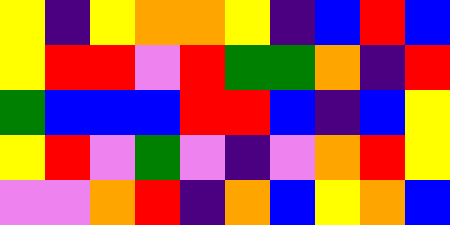[["yellow", "indigo", "yellow", "orange", "orange", "yellow", "indigo", "blue", "red", "blue"], ["yellow", "red", "red", "violet", "red", "green", "green", "orange", "indigo", "red"], ["green", "blue", "blue", "blue", "red", "red", "blue", "indigo", "blue", "yellow"], ["yellow", "red", "violet", "green", "violet", "indigo", "violet", "orange", "red", "yellow"], ["violet", "violet", "orange", "red", "indigo", "orange", "blue", "yellow", "orange", "blue"]]